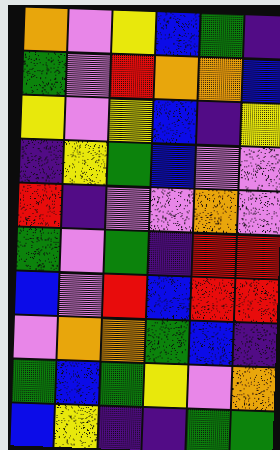[["orange", "violet", "yellow", "blue", "green", "indigo"], ["green", "violet", "red", "orange", "orange", "blue"], ["yellow", "violet", "yellow", "blue", "indigo", "yellow"], ["indigo", "yellow", "green", "blue", "violet", "violet"], ["red", "indigo", "violet", "violet", "orange", "violet"], ["green", "violet", "green", "indigo", "red", "red"], ["blue", "violet", "red", "blue", "red", "red"], ["violet", "orange", "orange", "green", "blue", "indigo"], ["green", "blue", "green", "yellow", "violet", "orange"], ["blue", "yellow", "indigo", "indigo", "green", "green"]]